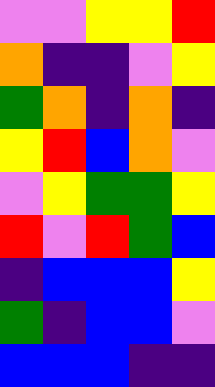[["violet", "violet", "yellow", "yellow", "red"], ["orange", "indigo", "indigo", "violet", "yellow"], ["green", "orange", "indigo", "orange", "indigo"], ["yellow", "red", "blue", "orange", "violet"], ["violet", "yellow", "green", "green", "yellow"], ["red", "violet", "red", "green", "blue"], ["indigo", "blue", "blue", "blue", "yellow"], ["green", "indigo", "blue", "blue", "violet"], ["blue", "blue", "blue", "indigo", "indigo"]]